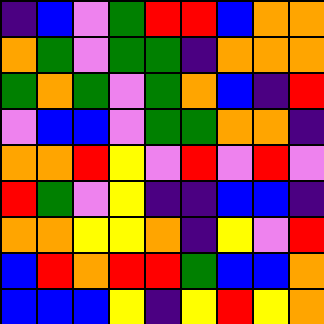[["indigo", "blue", "violet", "green", "red", "red", "blue", "orange", "orange"], ["orange", "green", "violet", "green", "green", "indigo", "orange", "orange", "orange"], ["green", "orange", "green", "violet", "green", "orange", "blue", "indigo", "red"], ["violet", "blue", "blue", "violet", "green", "green", "orange", "orange", "indigo"], ["orange", "orange", "red", "yellow", "violet", "red", "violet", "red", "violet"], ["red", "green", "violet", "yellow", "indigo", "indigo", "blue", "blue", "indigo"], ["orange", "orange", "yellow", "yellow", "orange", "indigo", "yellow", "violet", "red"], ["blue", "red", "orange", "red", "red", "green", "blue", "blue", "orange"], ["blue", "blue", "blue", "yellow", "indigo", "yellow", "red", "yellow", "orange"]]